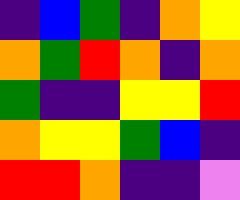[["indigo", "blue", "green", "indigo", "orange", "yellow"], ["orange", "green", "red", "orange", "indigo", "orange"], ["green", "indigo", "indigo", "yellow", "yellow", "red"], ["orange", "yellow", "yellow", "green", "blue", "indigo"], ["red", "red", "orange", "indigo", "indigo", "violet"]]